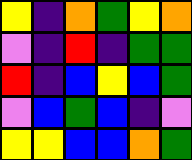[["yellow", "indigo", "orange", "green", "yellow", "orange"], ["violet", "indigo", "red", "indigo", "green", "green"], ["red", "indigo", "blue", "yellow", "blue", "green"], ["violet", "blue", "green", "blue", "indigo", "violet"], ["yellow", "yellow", "blue", "blue", "orange", "green"]]